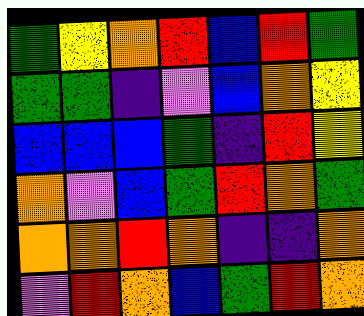[["green", "yellow", "orange", "red", "blue", "red", "green"], ["green", "green", "indigo", "violet", "blue", "orange", "yellow"], ["blue", "blue", "blue", "green", "indigo", "red", "yellow"], ["orange", "violet", "blue", "green", "red", "orange", "green"], ["orange", "orange", "red", "orange", "indigo", "indigo", "orange"], ["violet", "red", "orange", "blue", "green", "red", "orange"]]